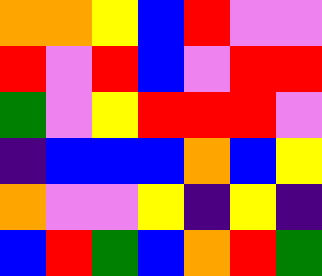[["orange", "orange", "yellow", "blue", "red", "violet", "violet"], ["red", "violet", "red", "blue", "violet", "red", "red"], ["green", "violet", "yellow", "red", "red", "red", "violet"], ["indigo", "blue", "blue", "blue", "orange", "blue", "yellow"], ["orange", "violet", "violet", "yellow", "indigo", "yellow", "indigo"], ["blue", "red", "green", "blue", "orange", "red", "green"]]